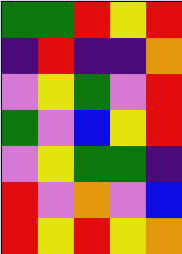[["green", "green", "red", "yellow", "red"], ["indigo", "red", "indigo", "indigo", "orange"], ["violet", "yellow", "green", "violet", "red"], ["green", "violet", "blue", "yellow", "red"], ["violet", "yellow", "green", "green", "indigo"], ["red", "violet", "orange", "violet", "blue"], ["red", "yellow", "red", "yellow", "orange"]]